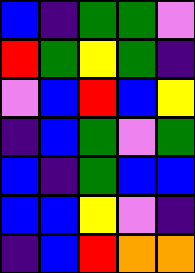[["blue", "indigo", "green", "green", "violet"], ["red", "green", "yellow", "green", "indigo"], ["violet", "blue", "red", "blue", "yellow"], ["indigo", "blue", "green", "violet", "green"], ["blue", "indigo", "green", "blue", "blue"], ["blue", "blue", "yellow", "violet", "indigo"], ["indigo", "blue", "red", "orange", "orange"]]